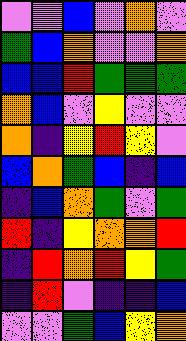[["violet", "violet", "blue", "violet", "orange", "violet"], ["green", "blue", "orange", "violet", "violet", "orange"], ["blue", "blue", "red", "green", "green", "green"], ["orange", "blue", "violet", "yellow", "violet", "violet"], ["orange", "indigo", "yellow", "red", "yellow", "violet"], ["blue", "orange", "green", "blue", "indigo", "blue"], ["indigo", "blue", "orange", "green", "violet", "green"], ["red", "indigo", "yellow", "orange", "orange", "red"], ["indigo", "red", "orange", "red", "yellow", "green"], ["indigo", "red", "violet", "indigo", "indigo", "blue"], ["violet", "violet", "green", "blue", "yellow", "orange"]]